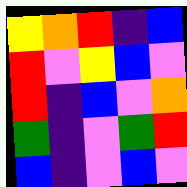[["yellow", "orange", "red", "indigo", "blue"], ["red", "violet", "yellow", "blue", "violet"], ["red", "indigo", "blue", "violet", "orange"], ["green", "indigo", "violet", "green", "red"], ["blue", "indigo", "violet", "blue", "violet"]]